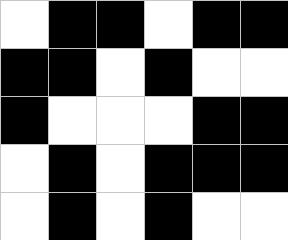[["white", "black", "black", "white", "black", "black"], ["black", "black", "white", "black", "white", "white"], ["black", "white", "white", "white", "black", "black"], ["white", "black", "white", "black", "black", "black"], ["white", "black", "white", "black", "white", "white"]]